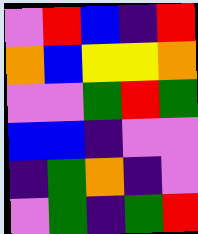[["violet", "red", "blue", "indigo", "red"], ["orange", "blue", "yellow", "yellow", "orange"], ["violet", "violet", "green", "red", "green"], ["blue", "blue", "indigo", "violet", "violet"], ["indigo", "green", "orange", "indigo", "violet"], ["violet", "green", "indigo", "green", "red"]]